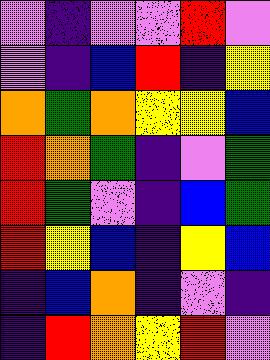[["violet", "indigo", "violet", "violet", "red", "violet"], ["violet", "indigo", "blue", "red", "indigo", "yellow"], ["orange", "green", "orange", "yellow", "yellow", "blue"], ["red", "orange", "green", "indigo", "violet", "green"], ["red", "green", "violet", "indigo", "blue", "green"], ["red", "yellow", "blue", "indigo", "yellow", "blue"], ["indigo", "blue", "orange", "indigo", "violet", "indigo"], ["indigo", "red", "orange", "yellow", "red", "violet"]]